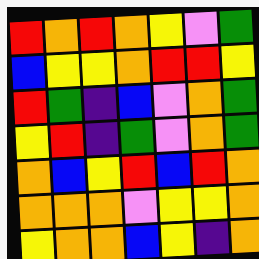[["red", "orange", "red", "orange", "yellow", "violet", "green"], ["blue", "yellow", "yellow", "orange", "red", "red", "yellow"], ["red", "green", "indigo", "blue", "violet", "orange", "green"], ["yellow", "red", "indigo", "green", "violet", "orange", "green"], ["orange", "blue", "yellow", "red", "blue", "red", "orange"], ["orange", "orange", "orange", "violet", "yellow", "yellow", "orange"], ["yellow", "orange", "orange", "blue", "yellow", "indigo", "orange"]]